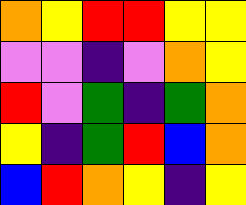[["orange", "yellow", "red", "red", "yellow", "yellow"], ["violet", "violet", "indigo", "violet", "orange", "yellow"], ["red", "violet", "green", "indigo", "green", "orange"], ["yellow", "indigo", "green", "red", "blue", "orange"], ["blue", "red", "orange", "yellow", "indigo", "yellow"]]